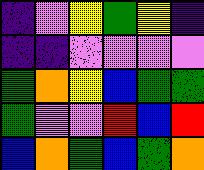[["indigo", "violet", "yellow", "green", "yellow", "indigo"], ["indigo", "indigo", "violet", "violet", "violet", "violet"], ["green", "orange", "yellow", "blue", "green", "green"], ["green", "violet", "violet", "red", "blue", "red"], ["blue", "orange", "green", "blue", "green", "orange"]]